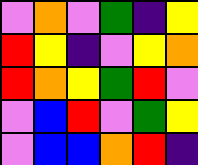[["violet", "orange", "violet", "green", "indigo", "yellow"], ["red", "yellow", "indigo", "violet", "yellow", "orange"], ["red", "orange", "yellow", "green", "red", "violet"], ["violet", "blue", "red", "violet", "green", "yellow"], ["violet", "blue", "blue", "orange", "red", "indigo"]]